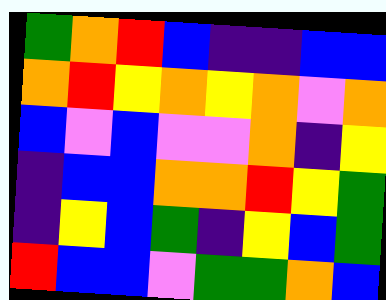[["green", "orange", "red", "blue", "indigo", "indigo", "blue", "blue"], ["orange", "red", "yellow", "orange", "yellow", "orange", "violet", "orange"], ["blue", "violet", "blue", "violet", "violet", "orange", "indigo", "yellow"], ["indigo", "blue", "blue", "orange", "orange", "red", "yellow", "green"], ["indigo", "yellow", "blue", "green", "indigo", "yellow", "blue", "green"], ["red", "blue", "blue", "violet", "green", "green", "orange", "blue"]]